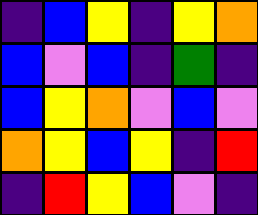[["indigo", "blue", "yellow", "indigo", "yellow", "orange"], ["blue", "violet", "blue", "indigo", "green", "indigo"], ["blue", "yellow", "orange", "violet", "blue", "violet"], ["orange", "yellow", "blue", "yellow", "indigo", "red"], ["indigo", "red", "yellow", "blue", "violet", "indigo"]]